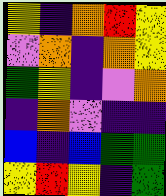[["yellow", "indigo", "orange", "red", "yellow"], ["violet", "orange", "indigo", "orange", "yellow"], ["green", "yellow", "indigo", "violet", "orange"], ["indigo", "orange", "violet", "indigo", "indigo"], ["blue", "indigo", "blue", "green", "green"], ["yellow", "red", "yellow", "indigo", "green"]]